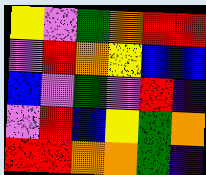[["yellow", "violet", "green", "orange", "red", "red"], ["violet", "red", "orange", "yellow", "blue", "blue"], ["blue", "violet", "green", "violet", "red", "indigo"], ["violet", "red", "blue", "yellow", "green", "orange"], ["red", "red", "orange", "orange", "green", "indigo"]]